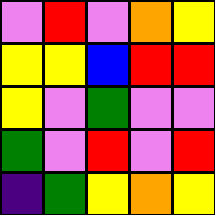[["violet", "red", "violet", "orange", "yellow"], ["yellow", "yellow", "blue", "red", "red"], ["yellow", "violet", "green", "violet", "violet"], ["green", "violet", "red", "violet", "red"], ["indigo", "green", "yellow", "orange", "yellow"]]